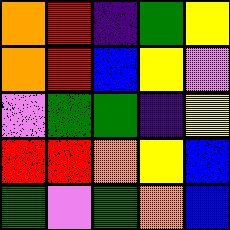[["orange", "red", "indigo", "green", "yellow"], ["orange", "red", "blue", "yellow", "violet"], ["violet", "green", "green", "indigo", "yellow"], ["red", "red", "orange", "yellow", "blue"], ["green", "violet", "green", "orange", "blue"]]